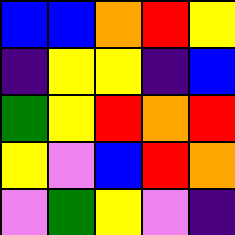[["blue", "blue", "orange", "red", "yellow"], ["indigo", "yellow", "yellow", "indigo", "blue"], ["green", "yellow", "red", "orange", "red"], ["yellow", "violet", "blue", "red", "orange"], ["violet", "green", "yellow", "violet", "indigo"]]